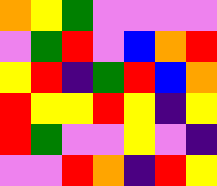[["orange", "yellow", "green", "violet", "violet", "violet", "violet"], ["violet", "green", "red", "violet", "blue", "orange", "red"], ["yellow", "red", "indigo", "green", "red", "blue", "orange"], ["red", "yellow", "yellow", "red", "yellow", "indigo", "yellow"], ["red", "green", "violet", "violet", "yellow", "violet", "indigo"], ["violet", "violet", "red", "orange", "indigo", "red", "yellow"]]